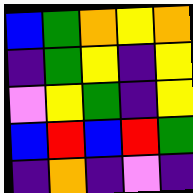[["blue", "green", "orange", "yellow", "orange"], ["indigo", "green", "yellow", "indigo", "yellow"], ["violet", "yellow", "green", "indigo", "yellow"], ["blue", "red", "blue", "red", "green"], ["indigo", "orange", "indigo", "violet", "indigo"]]